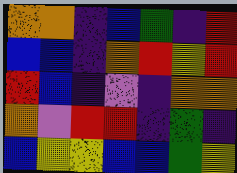[["orange", "orange", "indigo", "blue", "green", "indigo", "red"], ["blue", "blue", "indigo", "orange", "red", "yellow", "red"], ["red", "blue", "indigo", "violet", "indigo", "orange", "orange"], ["orange", "violet", "red", "red", "indigo", "green", "indigo"], ["blue", "yellow", "yellow", "blue", "blue", "green", "yellow"]]